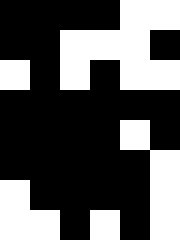[["black", "black", "black", "black", "white", "white"], ["black", "black", "white", "white", "white", "black"], ["white", "black", "white", "black", "white", "white"], ["black", "black", "black", "black", "black", "black"], ["black", "black", "black", "black", "white", "black"], ["black", "black", "black", "black", "black", "white"], ["white", "black", "black", "black", "black", "white"], ["white", "white", "black", "white", "black", "white"]]